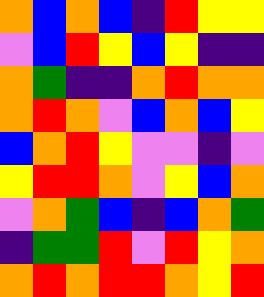[["orange", "blue", "orange", "blue", "indigo", "red", "yellow", "yellow"], ["violet", "blue", "red", "yellow", "blue", "yellow", "indigo", "indigo"], ["orange", "green", "indigo", "indigo", "orange", "red", "orange", "orange"], ["orange", "red", "orange", "violet", "blue", "orange", "blue", "yellow"], ["blue", "orange", "red", "yellow", "violet", "violet", "indigo", "violet"], ["yellow", "red", "red", "orange", "violet", "yellow", "blue", "orange"], ["violet", "orange", "green", "blue", "indigo", "blue", "orange", "green"], ["indigo", "green", "green", "red", "violet", "red", "yellow", "orange"], ["orange", "red", "orange", "red", "red", "orange", "yellow", "red"]]